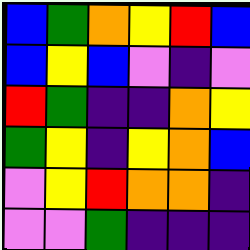[["blue", "green", "orange", "yellow", "red", "blue"], ["blue", "yellow", "blue", "violet", "indigo", "violet"], ["red", "green", "indigo", "indigo", "orange", "yellow"], ["green", "yellow", "indigo", "yellow", "orange", "blue"], ["violet", "yellow", "red", "orange", "orange", "indigo"], ["violet", "violet", "green", "indigo", "indigo", "indigo"]]